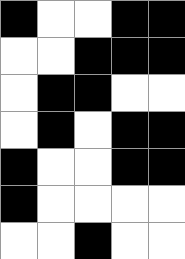[["black", "white", "white", "black", "black"], ["white", "white", "black", "black", "black"], ["white", "black", "black", "white", "white"], ["white", "black", "white", "black", "black"], ["black", "white", "white", "black", "black"], ["black", "white", "white", "white", "white"], ["white", "white", "black", "white", "white"]]